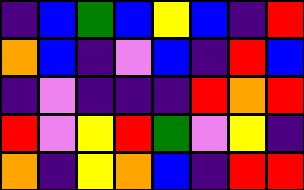[["indigo", "blue", "green", "blue", "yellow", "blue", "indigo", "red"], ["orange", "blue", "indigo", "violet", "blue", "indigo", "red", "blue"], ["indigo", "violet", "indigo", "indigo", "indigo", "red", "orange", "red"], ["red", "violet", "yellow", "red", "green", "violet", "yellow", "indigo"], ["orange", "indigo", "yellow", "orange", "blue", "indigo", "red", "red"]]